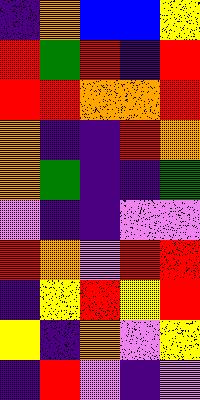[["indigo", "orange", "blue", "blue", "yellow"], ["red", "green", "red", "indigo", "red"], ["red", "red", "orange", "orange", "red"], ["orange", "indigo", "indigo", "red", "orange"], ["orange", "green", "indigo", "indigo", "green"], ["violet", "indigo", "indigo", "violet", "violet"], ["red", "orange", "violet", "red", "red"], ["indigo", "yellow", "red", "yellow", "red"], ["yellow", "indigo", "orange", "violet", "yellow"], ["indigo", "red", "violet", "indigo", "violet"]]